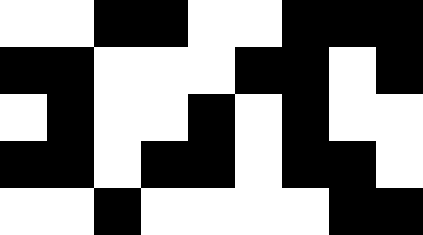[["white", "white", "black", "black", "white", "white", "black", "black", "black"], ["black", "black", "white", "white", "white", "black", "black", "white", "black"], ["white", "black", "white", "white", "black", "white", "black", "white", "white"], ["black", "black", "white", "black", "black", "white", "black", "black", "white"], ["white", "white", "black", "white", "white", "white", "white", "black", "black"]]